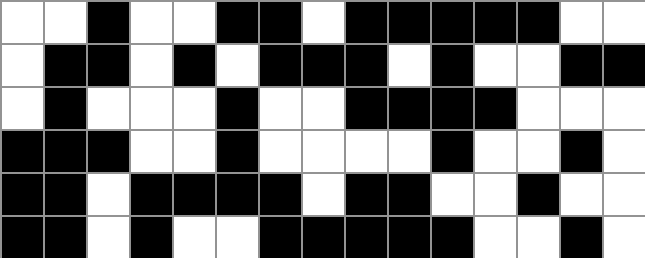[["white", "white", "black", "white", "white", "black", "black", "white", "black", "black", "black", "black", "black", "white", "white"], ["white", "black", "black", "white", "black", "white", "black", "black", "black", "white", "black", "white", "white", "black", "black"], ["white", "black", "white", "white", "white", "black", "white", "white", "black", "black", "black", "black", "white", "white", "white"], ["black", "black", "black", "white", "white", "black", "white", "white", "white", "white", "black", "white", "white", "black", "white"], ["black", "black", "white", "black", "black", "black", "black", "white", "black", "black", "white", "white", "black", "white", "white"], ["black", "black", "white", "black", "white", "white", "black", "black", "black", "black", "black", "white", "white", "black", "white"]]